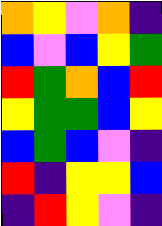[["orange", "yellow", "violet", "orange", "indigo"], ["blue", "violet", "blue", "yellow", "green"], ["red", "green", "orange", "blue", "red"], ["yellow", "green", "green", "blue", "yellow"], ["blue", "green", "blue", "violet", "indigo"], ["red", "indigo", "yellow", "yellow", "blue"], ["indigo", "red", "yellow", "violet", "indigo"]]